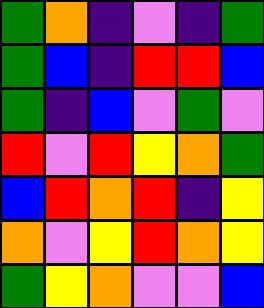[["green", "orange", "indigo", "violet", "indigo", "green"], ["green", "blue", "indigo", "red", "red", "blue"], ["green", "indigo", "blue", "violet", "green", "violet"], ["red", "violet", "red", "yellow", "orange", "green"], ["blue", "red", "orange", "red", "indigo", "yellow"], ["orange", "violet", "yellow", "red", "orange", "yellow"], ["green", "yellow", "orange", "violet", "violet", "blue"]]